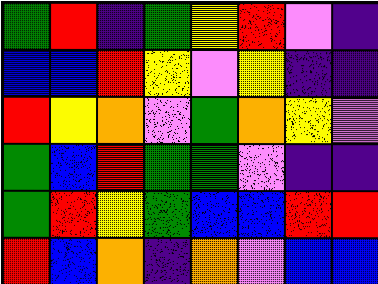[["green", "red", "indigo", "green", "yellow", "red", "violet", "indigo"], ["blue", "blue", "red", "yellow", "violet", "yellow", "indigo", "indigo"], ["red", "yellow", "orange", "violet", "green", "orange", "yellow", "violet"], ["green", "blue", "red", "green", "green", "violet", "indigo", "indigo"], ["green", "red", "yellow", "green", "blue", "blue", "red", "red"], ["red", "blue", "orange", "indigo", "orange", "violet", "blue", "blue"]]